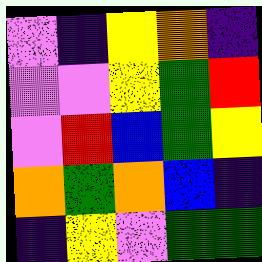[["violet", "indigo", "yellow", "orange", "indigo"], ["violet", "violet", "yellow", "green", "red"], ["violet", "red", "blue", "green", "yellow"], ["orange", "green", "orange", "blue", "indigo"], ["indigo", "yellow", "violet", "green", "green"]]